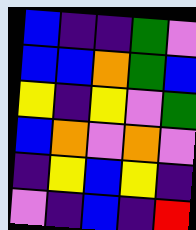[["blue", "indigo", "indigo", "green", "violet"], ["blue", "blue", "orange", "green", "blue"], ["yellow", "indigo", "yellow", "violet", "green"], ["blue", "orange", "violet", "orange", "violet"], ["indigo", "yellow", "blue", "yellow", "indigo"], ["violet", "indigo", "blue", "indigo", "red"]]